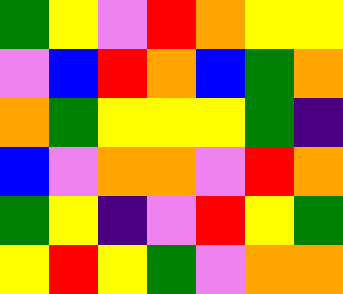[["green", "yellow", "violet", "red", "orange", "yellow", "yellow"], ["violet", "blue", "red", "orange", "blue", "green", "orange"], ["orange", "green", "yellow", "yellow", "yellow", "green", "indigo"], ["blue", "violet", "orange", "orange", "violet", "red", "orange"], ["green", "yellow", "indigo", "violet", "red", "yellow", "green"], ["yellow", "red", "yellow", "green", "violet", "orange", "orange"]]